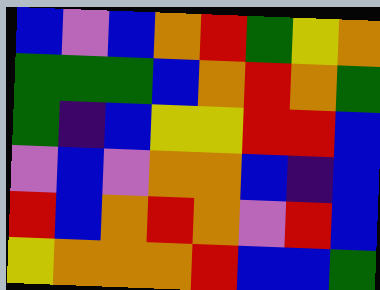[["blue", "violet", "blue", "orange", "red", "green", "yellow", "orange"], ["green", "green", "green", "blue", "orange", "red", "orange", "green"], ["green", "indigo", "blue", "yellow", "yellow", "red", "red", "blue"], ["violet", "blue", "violet", "orange", "orange", "blue", "indigo", "blue"], ["red", "blue", "orange", "red", "orange", "violet", "red", "blue"], ["yellow", "orange", "orange", "orange", "red", "blue", "blue", "green"]]